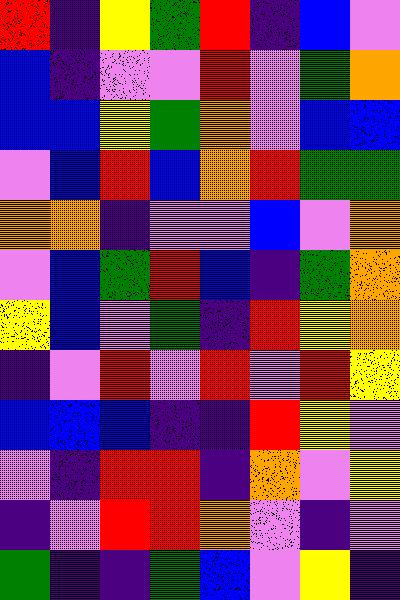[["red", "indigo", "yellow", "green", "red", "indigo", "blue", "violet"], ["blue", "indigo", "violet", "violet", "red", "violet", "green", "orange"], ["blue", "blue", "yellow", "green", "orange", "violet", "blue", "blue"], ["violet", "blue", "red", "blue", "orange", "red", "green", "green"], ["orange", "orange", "indigo", "violet", "violet", "blue", "violet", "orange"], ["violet", "blue", "green", "red", "blue", "indigo", "green", "orange"], ["yellow", "blue", "violet", "green", "indigo", "red", "yellow", "orange"], ["indigo", "violet", "red", "violet", "red", "violet", "red", "yellow"], ["blue", "blue", "blue", "indigo", "indigo", "red", "yellow", "violet"], ["violet", "indigo", "red", "red", "indigo", "orange", "violet", "yellow"], ["indigo", "violet", "red", "red", "orange", "violet", "indigo", "violet"], ["green", "indigo", "indigo", "green", "blue", "violet", "yellow", "indigo"]]